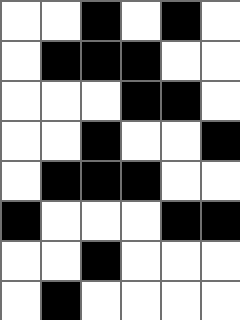[["white", "white", "black", "white", "black", "white"], ["white", "black", "black", "black", "white", "white"], ["white", "white", "white", "black", "black", "white"], ["white", "white", "black", "white", "white", "black"], ["white", "black", "black", "black", "white", "white"], ["black", "white", "white", "white", "black", "black"], ["white", "white", "black", "white", "white", "white"], ["white", "black", "white", "white", "white", "white"]]